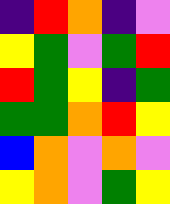[["indigo", "red", "orange", "indigo", "violet"], ["yellow", "green", "violet", "green", "red"], ["red", "green", "yellow", "indigo", "green"], ["green", "green", "orange", "red", "yellow"], ["blue", "orange", "violet", "orange", "violet"], ["yellow", "orange", "violet", "green", "yellow"]]